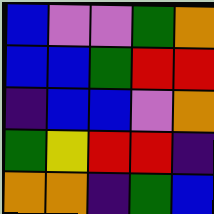[["blue", "violet", "violet", "green", "orange"], ["blue", "blue", "green", "red", "red"], ["indigo", "blue", "blue", "violet", "orange"], ["green", "yellow", "red", "red", "indigo"], ["orange", "orange", "indigo", "green", "blue"]]